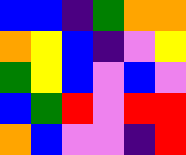[["blue", "blue", "indigo", "green", "orange", "orange"], ["orange", "yellow", "blue", "indigo", "violet", "yellow"], ["green", "yellow", "blue", "violet", "blue", "violet"], ["blue", "green", "red", "violet", "red", "red"], ["orange", "blue", "violet", "violet", "indigo", "red"]]